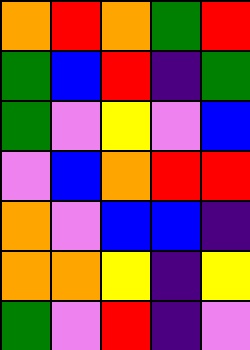[["orange", "red", "orange", "green", "red"], ["green", "blue", "red", "indigo", "green"], ["green", "violet", "yellow", "violet", "blue"], ["violet", "blue", "orange", "red", "red"], ["orange", "violet", "blue", "blue", "indigo"], ["orange", "orange", "yellow", "indigo", "yellow"], ["green", "violet", "red", "indigo", "violet"]]